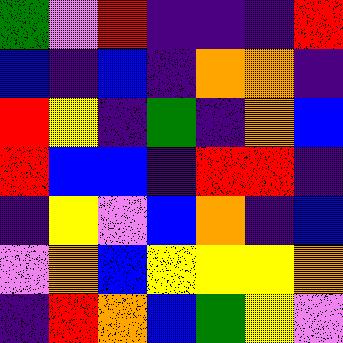[["green", "violet", "red", "indigo", "indigo", "indigo", "red"], ["blue", "indigo", "blue", "indigo", "orange", "orange", "indigo"], ["red", "yellow", "indigo", "green", "indigo", "orange", "blue"], ["red", "blue", "blue", "indigo", "red", "red", "indigo"], ["indigo", "yellow", "violet", "blue", "orange", "indigo", "blue"], ["violet", "orange", "blue", "yellow", "yellow", "yellow", "orange"], ["indigo", "red", "orange", "blue", "green", "yellow", "violet"]]